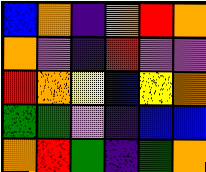[["blue", "orange", "indigo", "orange", "red", "orange"], ["orange", "violet", "indigo", "red", "violet", "violet"], ["red", "orange", "yellow", "blue", "yellow", "orange"], ["green", "green", "violet", "indigo", "blue", "blue"], ["orange", "red", "green", "indigo", "green", "orange"]]